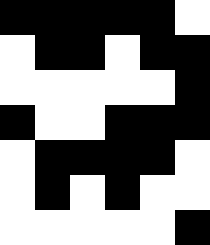[["black", "black", "black", "black", "black", "white"], ["white", "black", "black", "white", "black", "black"], ["white", "white", "white", "white", "white", "black"], ["black", "white", "white", "black", "black", "black"], ["white", "black", "black", "black", "black", "white"], ["white", "black", "white", "black", "white", "white"], ["white", "white", "white", "white", "white", "black"]]